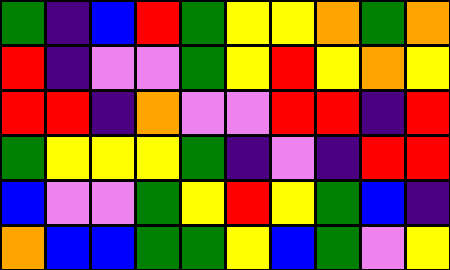[["green", "indigo", "blue", "red", "green", "yellow", "yellow", "orange", "green", "orange"], ["red", "indigo", "violet", "violet", "green", "yellow", "red", "yellow", "orange", "yellow"], ["red", "red", "indigo", "orange", "violet", "violet", "red", "red", "indigo", "red"], ["green", "yellow", "yellow", "yellow", "green", "indigo", "violet", "indigo", "red", "red"], ["blue", "violet", "violet", "green", "yellow", "red", "yellow", "green", "blue", "indigo"], ["orange", "blue", "blue", "green", "green", "yellow", "blue", "green", "violet", "yellow"]]